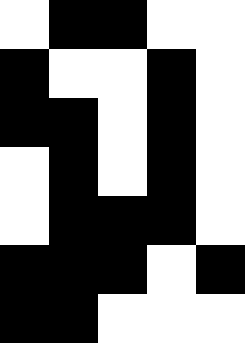[["white", "black", "black", "white", "white"], ["black", "white", "white", "black", "white"], ["black", "black", "white", "black", "white"], ["white", "black", "white", "black", "white"], ["white", "black", "black", "black", "white"], ["black", "black", "black", "white", "black"], ["black", "black", "white", "white", "white"]]